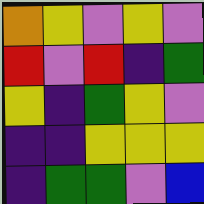[["orange", "yellow", "violet", "yellow", "violet"], ["red", "violet", "red", "indigo", "green"], ["yellow", "indigo", "green", "yellow", "violet"], ["indigo", "indigo", "yellow", "yellow", "yellow"], ["indigo", "green", "green", "violet", "blue"]]